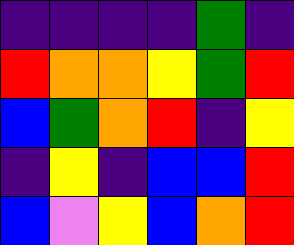[["indigo", "indigo", "indigo", "indigo", "green", "indigo"], ["red", "orange", "orange", "yellow", "green", "red"], ["blue", "green", "orange", "red", "indigo", "yellow"], ["indigo", "yellow", "indigo", "blue", "blue", "red"], ["blue", "violet", "yellow", "blue", "orange", "red"]]